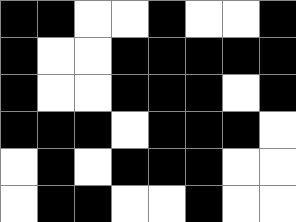[["black", "black", "white", "white", "black", "white", "white", "black"], ["black", "white", "white", "black", "black", "black", "black", "black"], ["black", "white", "white", "black", "black", "black", "white", "black"], ["black", "black", "black", "white", "black", "black", "black", "white"], ["white", "black", "white", "black", "black", "black", "white", "white"], ["white", "black", "black", "white", "white", "black", "white", "white"]]